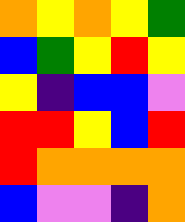[["orange", "yellow", "orange", "yellow", "green"], ["blue", "green", "yellow", "red", "yellow"], ["yellow", "indigo", "blue", "blue", "violet"], ["red", "red", "yellow", "blue", "red"], ["red", "orange", "orange", "orange", "orange"], ["blue", "violet", "violet", "indigo", "orange"]]